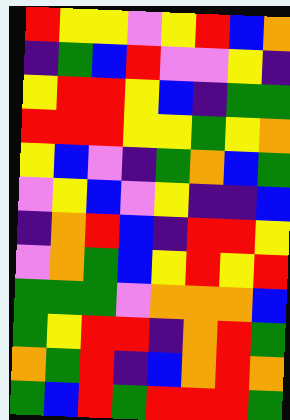[["red", "yellow", "yellow", "violet", "yellow", "red", "blue", "orange"], ["indigo", "green", "blue", "red", "violet", "violet", "yellow", "indigo"], ["yellow", "red", "red", "yellow", "blue", "indigo", "green", "green"], ["red", "red", "red", "yellow", "yellow", "green", "yellow", "orange"], ["yellow", "blue", "violet", "indigo", "green", "orange", "blue", "green"], ["violet", "yellow", "blue", "violet", "yellow", "indigo", "indigo", "blue"], ["indigo", "orange", "red", "blue", "indigo", "red", "red", "yellow"], ["violet", "orange", "green", "blue", "yellow", "red", "yellow", "red"], ["green", "green", "green", "violet", "orange", "orange", "orange", "blue"], ["green", "yellow", "red", "red", "indigo", "orange", "red", "green"], ["orange", "green", "red", "indigo", "blue", "orange", "red", "orange"], ["green", "blue", "red", "green", "red", "red", "red", "green"]]